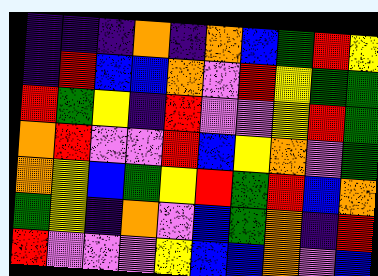[["indigo", "indigo", "indigo", "orange", "indigo", "orange", "blue", "green", "red", "yellow"], ["indigo", "red", "blue", "blue", "orange", "violet", "red", "yellow", "green", "green"], ["red", "green", "yellow", "indigo", "red", "violet", "violet", "yellow", "red", "green"], ["orange", "red", "violet", "violet", "red", "blue", "yellow", "orange", "violet", "green"], ["orange", "yellow", "blue", "green", "yellow", "red", "green", "red", "blue", "orange"], ["green", "yellow", "indigo", "orange", "violet", "blue", "green", "orange", "indigo", "red"], ["red", "violet", "violet", "violet", "yellow", "blue", "blue", "orange", "violet", "blue"]]